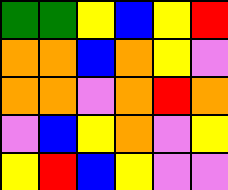[["green", "green", "yellow", "blue", "yellow", "red"], ["orange", "orange", "blue", "orange", "yellow", "violet"], ["orange", "orange", "violet", "orange", "red", "orange"], ["violet", "blue", "yellow", "orange", "violet", "yellow"], ["yellow", "red", "blue", "yellow", "violet", "violet"]]